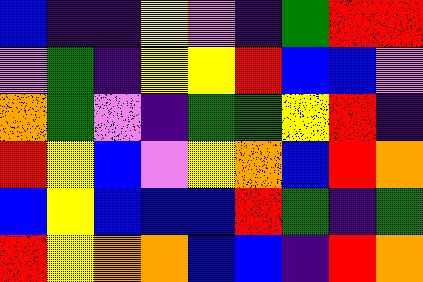[["blue", "indigo", "indigo", "yellow", "violet", "indigo", "green", "red", "red"], ["violet", "green", "indigo", "yellow", "yellow", "red", "blue", "blue", "violet"], ["orange", "green", "violet", "indigo", "green", "green", "yellow", "red", "indigo"], ["red", "yellow", "blue", "violet", "yellow", "orange", "blue", "red", "orange"], ["blue", "yellow", "blue", "blue", "blue", "red", "green", "indigo", "green"], ["red", "yellow", "orange", "orange", "blue", "blue", "indigo", "red", "orange"]]